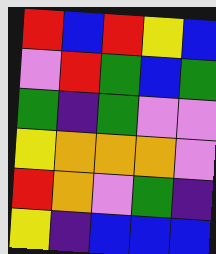[["red", "blue", "red", "yellow", "blue"], ["violet", "red", "green", "blue", "green"], ["green", "indigo", "green", "violet", "violet"], ["yellow", "orange", "orange", "orange", "violet"], ["red", "orange", "violet", "green", "indigo"], ["yellow", "indigo", "blue", "blue", "blue"]]